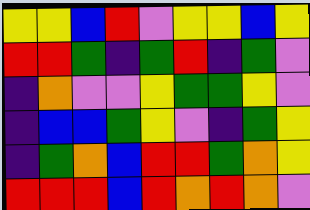[["yellow", "yellow", "blue", "red", "violet", "yellow", "yellow", "blue", "yellow"], ["red", "red", "green", "indigo", "green", "red", "indigo", "green", "violet"], ["indigo", "orange", "violet", "violet", "yellow", "green", "green", "yellow", "violet"], ["indigo", "blue", "blue", "green", "yellow", "violet", "indigo", "green", "yellow"], ["indigo", "green", "orange", "blue", "red", "red", "green", "orange", "yellow"], ["red", "red", "red", "blue", "red", "orange", "red", "orange", "violet"]]